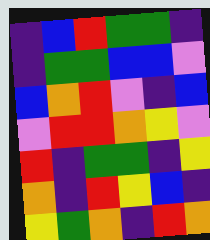[["indigo", "blue", "red", "green", "green", "indigo"], ["indigo", "green", "green", "blue", "blue", "violet"], ["blue", "orange", "red", "violet", "indigo", "blue"], ["violet", "red", "red", "orange", "yellow", "violet"], ["red", "indigo", "green", "green", "indigo", "yellow"], ["orange", "indigo", "red", "yellow", "blue", "indigo"], ["yellow", "green", "orange", "indigo", "red", "orange"]]